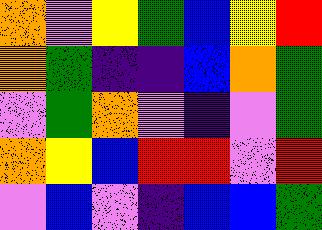[["orange", "violet", "yellow", "green", "blue", "yellow", "red"], ["orange", "green", "indigo", "indigo", "blue", "orange", "green"], ["violet", "green", "orange", "violet", "indigo", "violet", "green"], ["orange", "yellow", "blue", "red", "red", "violet", "red"], ["violet", "blue", "violet", "indigo", "blue", "blue", "green"]]